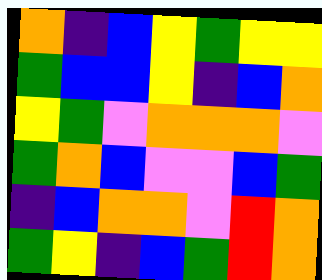[["orange", "indigo", "blue", "yellow", "green", "yellow", "yellow"], ["green", "blue", "blue", "yellow", "indigo", "blue", "orange"], ["yellow", "green", "violet", "orange", "orange", "orange", "violet"], ["green", "orange", "blue", "violet", "violet", "blue", "green"], ["indigo", "blue", "orange", "orange", "violet", "red", "orange"], ["green", "yellow", "indigo", "blue", "green", "red", "orange"]]